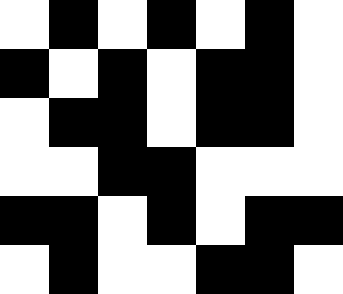[["white", "black", "white", "black", "white", "black", "white"], ["black", "white", "black", "white", "black", "black", "white"], ["white", "black", "black", "white", "black", "black", "white"], ["white", "white", "black", "black", "white", "white", "white"], ["black", "black", "white", "black", "white", "black", "black"], ["white", "black", "white", "white", "black", "black", "white"]]